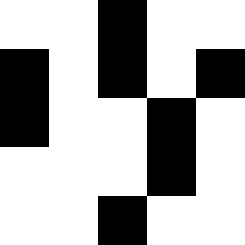[["white", "white", "black", "white", "white"], ["black", "white", "black", "white", "black"], ["black", "white", "white", "black", "white"], ["white", "white", "white", "black", "white"], ["white", "white", "black", "white", "white"]]